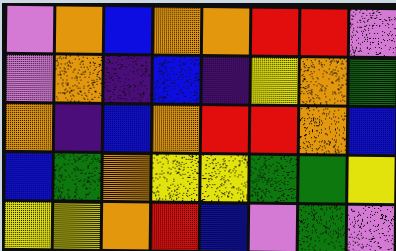[["violet", "orange", "blue", "orange", "orange", "red", "red", "violet"], ["violet", "orange", "indigo", "blue", "indigo", "yellow", "orange", "green"], ["orange", "indigo", "blue", "orange", "red", "red", "orange", "blue"], ["blue", "green", "orange", "yellow", "yellow", "green", "green", "yellow"], ["yellow", "yellow", "orange", "red", "blue", "violet", "green", "violet"]]